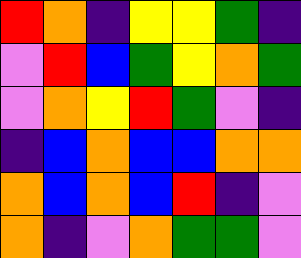[["red", "orange", "indigo", "yellow", "yellow", "green", "indigo"], ["violet", "red", "blue", "green", "yellow", "orange", "green"], ["violet", "orange", "yellow", "red", "green", "violet", "indigo"], ["indigo", "blue", "orange", "blue", "blue", "orange", "orange"], ["orange", "blue", "orange", "blue", "red", "indigo", "violet"], ["orange", "indigo", "violet", "orange", "green", "green", "violet"]]